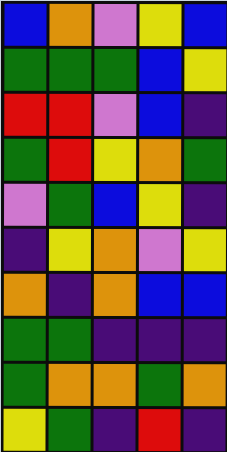[["blue", "orange", "violet", "yellow", "blue"], ["green", "green", "green", "blue", "yellow"], ["red", "red", "violet", "blue", "indigo"], ["green", "red", "yellow", "orange", "green"], ["violet", "green", "blue", "yellow", "indigo"], ["indigo", "yellow", "orange", "violet", "yellow"], ["orange", "indigo", "orange", "blue", "blue"], ["green", "green", "indigo", "indigo", "indigo"], ["green", "orange", "orange", "green", "orange"], ["yellow", "green", "indigo", "red", "indigo"]]